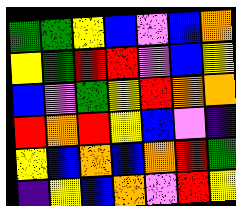[["green", "green", "yellow", "blue", "violet", "blue", "orange"], ["yellow", "green", "red", "red", "violet", "blue", "yellow"], ["blue", "violet", "green", "yellow", "red", "orange", "orange"], ["red", "orange", "red", "yellow", "blue", "violet", "indigo"], ["yellow", "blue", "orange", "blue", "orange", "red", "green"], ["indigo", "yellow", "blue", "orange", "violet", "red", "yellow"]]